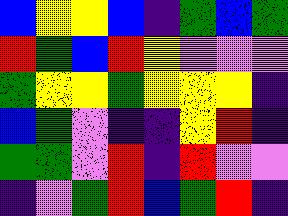[["blue", "yellow", "yellow", "blue", "indigo", "green", "blue", "green"], ["red", "green", "blue", "red", "yellow", "violet", "violet", "violet"], ["green", "yellow", "yellow", "green", "yellow", "yellow", "yellow", "indigo"], ["blue", "green", "violet", "indigo", "indigo", "yellow", "red", "indigo"], ["green", "green", "violet", "red", "indigo", "red", "violet", "violet"], ["indigo", "violet", "green", "red", "blue", "green", "red", "indigo"]]